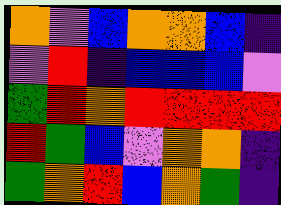[["orange", "violet", "blue", "orange", "orange", "blue", "indigo"], ["violet", "red", "indigo", "blue", "blue", "blue", "violet"], ["green", "red", "orange", "red", "red", "red", "red"], ["red", "green", "blue", "violet", "orange", "orange", "indigo"], ["green", "orange", "red", "blue", "orange", "green", "indigo"]]